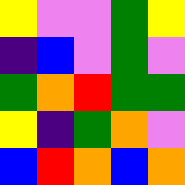[["yellow", "violet", "violet", "green", "yellow"], ["indigo", "blue", "violet", "green", "violet"], ["green", "orange", "red", "green", "green"], ["yellow", "indigo", "green", "orange", "violet"], ["blue", "red", "orange", "blue", "orange"]]